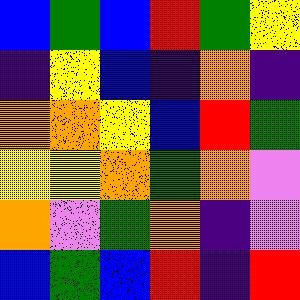[["blue", "green", "blue", "red", "green", "yellow"], ["indigo", "yellow", "blue", "indigo", "orange", "indigo"], ["orange", "orange", "yellow", "blue", "red", "green"], ["yellow", "yellow", "orange", "green", "orange", "violet"], ["orange", "violet", "green", "orange", "indigo", "violet"], ["blue", "green", "blue", "red", "indigo", "red"]]